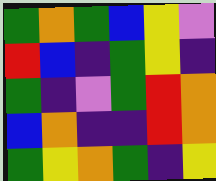[["green", "orange", "green", "blue", "yellow", "violet"], ["red", "blue", "indigo", "green", "yellow", "indigo"], ["green", "indigo", "violet", "green", "red", "orange"], ["blue", "orange", "indigo", "indigo", "red", "orange"], ["green", "yellow", "orange", "green", "indigo", "yellow"]]